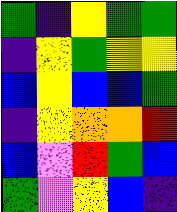[["green", "indigo", "yellow", "green", "green"], ["indigo", "yellow", "green", "yellow", "yellow"], ["blue", "yellow", "blue", "blue", "green"], ["indigo", "yellow", "orange", "orange", "red"], ["blue", "violet", "red", "green", "blue"], ["green", "violet", "yellow", "blue", "indigo"]]